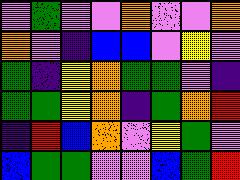[["violet", "green", "violet", "violet", "orange", "violet", "violet", "orange"], ["orange", "violet", "indigo", "blue", "blue", "violet", "yellow", "violet"], ["green", "indigo", "yellow", "orange", "green", "green", "violet", "indigo"], ["green", "green", "yellow", "orange", "indigo", "green", "orange", "red"], ["indigo", "red", "blue", "orange", "violet", "yellow", "green", "violet"], ["blue", "green", "green", "violet", "violet", "blue", "green", "red"]]